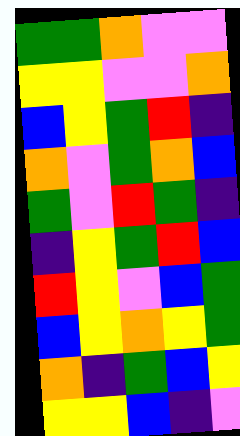[["green", "green", "orange", "violet", "violet"], ["yellow", "yellow", "violet", "violet", "orange"], ["blue", "yellow", "green", "red", "indigo"], ["orange", "violet", "green", "orange", "blue"], ["green", "violet", "red", "green", "indigo"], ["indigo", "yellow", "green", "red", "blue"], ["red", "yellow", "violet", "blue", "green"], ["blue", "yellow", "orange", "yellow", "green"], ["orange", "indigo", "green", "blue", "yellow"], ["yellow", "yellow", "blue", "indigo", "violet"]]